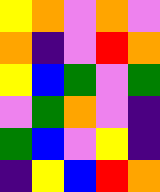[["yellow", "orange", "violet", "orange", "violet"], ["orange", "indigo", "violet", "red", "orange"], ["yellow", "blue", "green", "violet", "green"], ["violet", "green", "orange", "violet", "indigo"], ["green", "blue", "violet", "yellow", "indigo"], ["indigo", "yellow", "blue", "red", "orange"]]